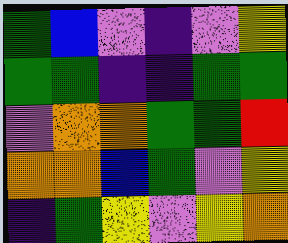[["green", "blue", "violet", "indigo", "violet", "yellow"], ["green", "green", "indigo", "indigo", "green", "green"], ["violet", "orange", "orange", "green", "green", "red"], ["orange", "orange", "blue", "green", "violet", "yellow"], ["indigo", "green", "yellow", "violet", "yellow", "orange"]]